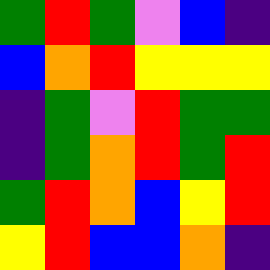[["green", "red", "green", "violet", "blue", "indigo"], ["blue", "orange", "red", "yellow", "yellow", "yellow"], ["indigo", "green", "violet", "red", "green", "green"], ["indigo", "green", "orange", "red", "green", "red"], ["green", "red", "orange", "blue", "yellow", "red"], ["yellow", "red", "blue", "blue", "orange", "indigo"]]